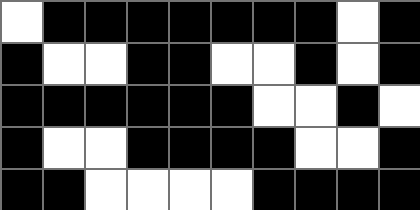[["white", "black", "black", "black", "black", "black", "black", "black", "white", "black"], ["black", "white", "white", "black", "black", "white", "white", "black", "white", "black"], ["black", "black", "black", "black", "black", "black", "white", "white", "black", "white"], ["black", "white", "white", "black", "black", "black", "black", "white", "white", "black"], ["black", "black", "white", "white", "white", "white", "black", "black", "black", "black"]]